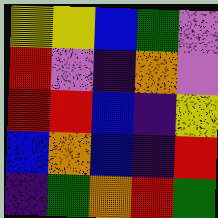[["yellow", "yellow", "blue", "green", "violet"], ["red", "violet", "indigo", "orange", "violet"], ["red", "red", "blue", "indigo", "yellow"], ["blue", "orange", "blue", "indigo", "red"], ["indigo", "green", "orange", "red", "green"]]